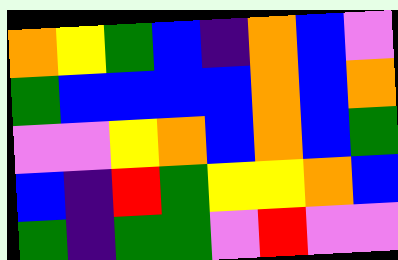[["orange", "yellow", "green", "blue", "indigo", "orange", "blue", "violet"], ["green", "blue", "blue", "blue", "blue", "orange", "blue", "orange"], ["violet", "violet", "yellow", "orange", "blue", "orange", "blue", "green"], ["blue", "indigo", "red", "green", "yellow", "yellow", "orange", "blue"], ["green", "indigo", "green", "green", "violet", "red", "violet", "violet"]]